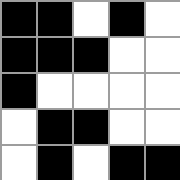[["black", "black", "white", "black", "white"], ["black", "black", "black", "white", "white"], ["black", "white", "white", "white", "white"], ["white", "black", "black", "white", "white"], ["white", "black", "white", "black", "black"]]